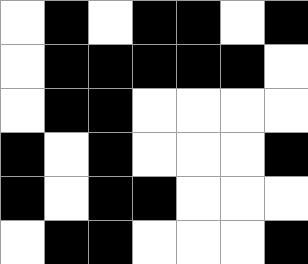[["white", "black", "white", "black", "black", "white", "black"], ["white", "black", "black", "black", "black", "black", "white"], ["white", "black", "black", "white", "white", "white", "white"], ["black", "white", "black", "white", "white", "white", "black"], ["black", "white", "black", "black", "white", "white", "white"], ["white", "black", "black", "white", "white", "white", "black"]]